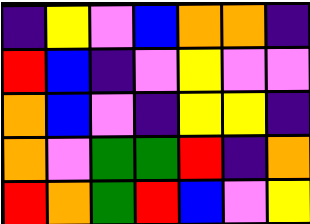[["indigo", "yellow", "violet", "blue", "orange", "orange", "indigo"], ["red", "blue", "indigo", "violet", "yellow", "violet", "violet"], ["orange", "blue", "violet", "indigo", "yellow", "yellow", "indigo"], ["orange", "violet", "green", "green", "red", "indigo", "orange"], ["red", "orange", "green", "red", "blue", "violet", "yellow"]]